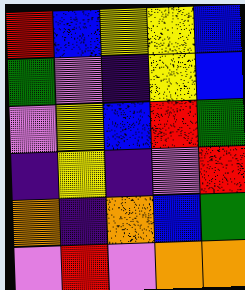[["red", "blue", "yellow", "yellow", "blue"], ["green", "violet", "indigo", "yellow", "blue"], ["violet", "yellow", "blue", "red", "green"], ["indigo", "yellow", "indigo", "violet", "red"], ["orange", "indigo", "orange", "blue", "green"], ["violet", "red", "violet", "orange", "orange"]]